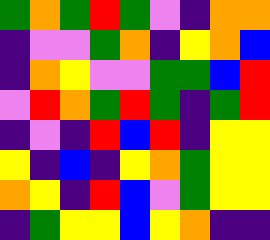[["green", "orange", "green", "red", "green", "violet", "indigo", "orange", "orange"], ["indigo", "violet", "violet", "green", "orange", "indigo", "yellow", "orange", "blue"], ["indigo", "orange", "yellow", "violet", "violet", "green", "green", "blue", "red"], ["violet", "red", "orange", "green", "red", "green", "indigo", "green", "red"], ["indigo", "violet", "indigo", "red", "blue", "red", "indigo", "yellow", "yellow"], ["yellow", "indigo", "blue", "indigo", "yellow", "orange", "green", "yellow", "yellow"], ["orange", "yellow", "indigo", "red", "blue", "violet", "green", "yellow", "yellow"], ["indigo", "green", "yellow", "yellow", "blue", "yellow", "orange", "indigo", "indigo"]]